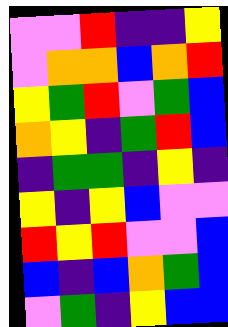[["violet", "violet", "red", "indigo", "indigo", "yellow"], ["violet", "orange", "orange", "blue", "orange", "red"], ["yellow", "green", "red", "violet", "green", "blue"], ["orange", "yellow", "indigo", "green", "red", "blue"], ["indigo", "green", "green", "indigo", "yellow", "indigo"], ["yellow", "indigo", "yellow", "blue", "violet", "violet"], ["red", "yellow", "red", "violet", "violet", "blue"], ["blue", "indigo", "blue", "orange", "green", "blue"], ["violet", "green", "indigo", "yellow", "blue", "blue"]]